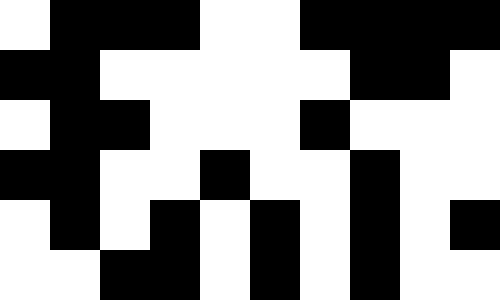[["white", "black", "black", "black", "white", "white", "black", "black", "black", "black"], ["black", "black", "white", "white", "white", "white", "white", "black", "black", "white"], ["white", "black", "black", "white", "white", "white", "black", "white", "white", "white"], ["black", "black", "white", "white", "black", "white", "white", "black", "white", "white"], ["white", "black", "white", "black", "white", "black", "white", "black", "white", "black"], ["white", "white", "black", "black", "white", "black", "white", "black", "white", "white"]]